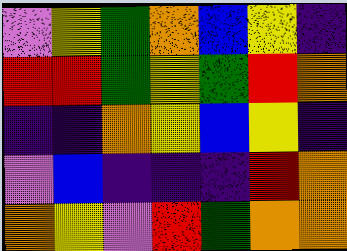[["violet", "yellow", "green", "orange", "blue", "yellow", "indigo"], ["red", "red", "green", "yellow", "green", "red", "orange"], ["indigo", "indigo", "orange", "yellow", "blue", "yellow", "indigo"], ["violet", "blue", "indigo", "indigo", "indigo", "red", "orange"], ["orange", "yellow", "violet", "red", "green", "orange", "orange"]]